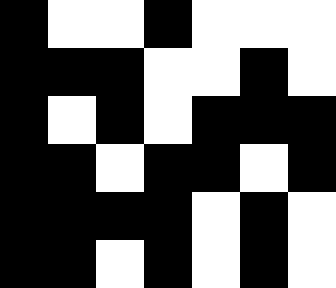[["black", "white", "white", "black", "white", "white", "white"], ["black", "black", "black", "white", "white", "black", "white"], ["black", "white", "black", "white", "black", "black", "black"], ["black", "black", "white", "black", "black", "white", "black"], ["black", "black", "black", "black", "white", "black", "white"], ["black", "black", "white", "black", "white", "black", "white"]]